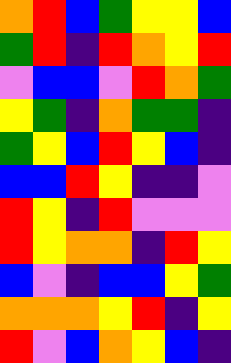[["orange", "red", "blue", "green", "yellow", "yellow", "blue"], ["green", "red", "indigo", "red", "orange", "yellow", "red"], ["violet", "blue", "blue", "violet", "red", "orange", "green"], ["yellow", "green", "indigo", "orange", "green", "green", "indigo"], ["green", "yellow", "blue", "red", "yellow", "blue", "indigo"], ["blue", "blue", "red", "yellow", "indigo", "indigo", "violet"], ["red", "yellow", "indigo", "red", "violet", "violet", "violet"], ["red", "yellow", "orange", "orange", "indigo", "red", "yellow"], ["blue", "violet", "indigo", "blue", "blue", "yellow", "green"], ["orange", "orange", "orange", "yellow", "red", "indigo", "yellow"], ["red", "violet", "blue", "orange", "yellow", "blue", "indigo"]]